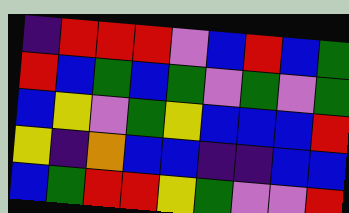[["indigo", "red", "red", "red", "violet", "blue", "red", "blue", "green"], ["red", "blue", "green", "blue", "green", "violet", "green", "violet", "green"], ["blue", "yellow", "violet", "green", "yellow", "blue", "blue", "blue", "red"], ["yellow", "indigo", "orange", "blue", "blue", "indigo", "indigo", "blue", "blue"], ["blue", "green", "red", "red", "yellow", "green", "violet", "violet", "red"]]